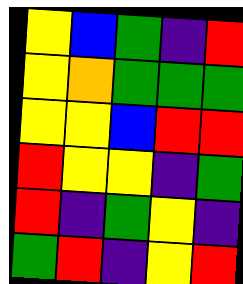[["yellow", "blue", "green", "indigo", "red"], ["yellow", "orange", "green", "green", "green"], ["yellow", "yellow", "blue", "red", "red"], ["red", "yellow", "yellow", "indigo", "green"], ["red", "indigo", "green", "yellow", "indigo"], ["green", "red", "indigo", "yellow", "red"]]